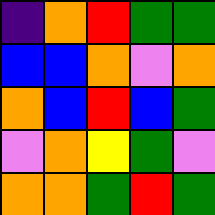[["indigo", "orange", "red", "green", "green"], ["blue", "blue", "orange", "violet", "orange"], ["orange", "blue", "red", "blue", "green"], ["violet", "orange", "yellow", "green", "violet"], ["orange", "orange", "green", "red", "green"]]